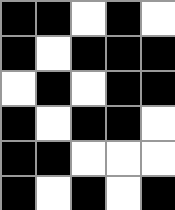[["black", "black", "white", "black", "white"], ["black", "white", "black", "black", "black"], ["white", "black", "white", "black", "black"], ["black", "white", "black", "black", "white"], ["black", "black", "white", "white", "white"], ["black", "white", "black", "white", "black"]]